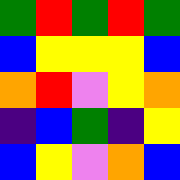[["green", "red", "green", "red", "green"], ["blue", "yellow", "yellow", "yellow", "blue"], ["orange", "red", "violet", "yellow", "orange"], ["indigo", "blue", "green", "indigo", "yellow"], ["blue", "yellow", "violet", "orange", "blue"]]